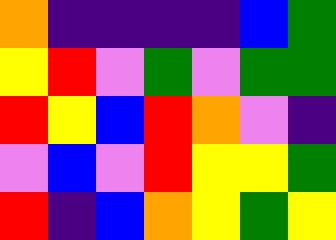[["orange", "indigo", "indigo", "indigo", "indigo", "blue", "green"], ["yellow", "red", "violet", "green", "violet", "green", "green"], ["red", "yellow", "blue", "red", "orange", "violet", "indigo"], ["violet", "blue", "violet", "red", "yellow", "yellow", "green"], ["red", "indigo", "blue", "orange", "yellow", "green", "yellow"]]